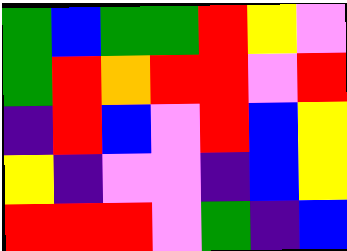[["green", "blue", "green", "green", "red", "yellow", "violet"], ["green", "red", "orange", "red", "red", "violet", "red"], ["indigo", "red", "blue", "violet", "red", "blue", "yellow"], ["yellow", "indigo", "violet", "violet", "indigo", "blue", "yellow"], ["red", "red", "red", "violet", "green", "indigo", "blue"]]